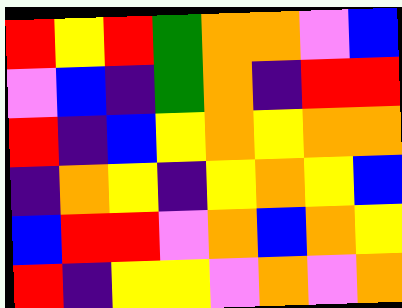[["red", "yellow", "red", "green", "orange", "orange", "violet", "blue"], ["violet", "blue", "indigo", "green", "orange", "indigo", "red", "red"], ["red", "indigo", "blue", "yellow", "orange", "yellow", "orange", "orange"], ["indigo", "orange", "yellow", "indigo", "yellow", "orange", "yellow", "blue"], ["blue", "red", "red", "violet", "orange", "blue", "orange", "yellow"], ["red", "indigo", "yellow", "yellow", "violet", "orange", "violet", "orange"]]